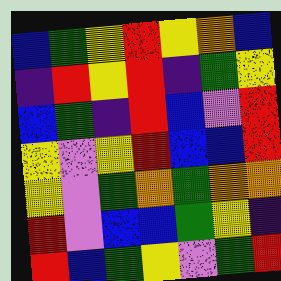[["blue", "green", "yellow", "red", "yellow", "orange", "blue"], ["indigo", "red", "yellow", "red", "indigo", "green", "yellow"], ["blue", "green", "indigo", "red", "blue", "violet", "red"], ["yellow", "violet", "yellow", "red", "blue", "blue", "red"], ["yellow", "violet", "green", "orange", "green", "orange", "orange"], ["red", "violet", "blue", "blue", "green", "yellow", "indigo"], ["red", "blue", "green", "yellow", "violet", "green", "red"]]